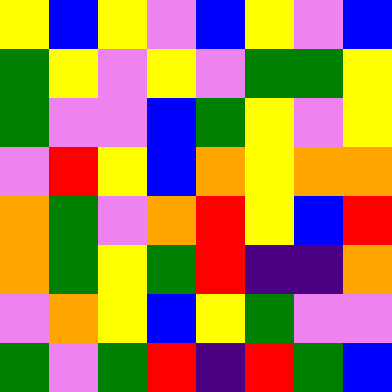[["yellow", "blue", "yellow", "violet", "blue", "yellow", "violet", "blue"], ["green", "yellow", "violet", "yellow", "violet", "green", "green", "yellow"], ["green", "violet", "violet", "blue", "green", "yellow", "violet", "yellow"], ["violet", "red", "yellow", "blue", "orange", "yellow", "orange", "orange"], ["orange", "green", "violet", "orange", "red", "yellow", "blue", "red"], ["orange", "green", "yellow", "green", "red", "indigo", "indigo", "orange"], ["violet", "orange", "yellow", "blue", "yellow", "green", "violet", "violet"], ["green", "violet", "green", "red", "indigo", "red", "green", "blue"]]